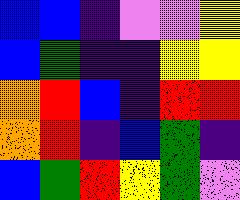[["blue", "blue", "indigo", "violet", "violet", "yellow"], ["blue", "green", "indigo", "indigo", "yellow", "yellow"], ["orange", "red", "blue", "indigo", "red", "red"], ["orange", "red", "indigo", "blue", "green", "indigo"], ["blue", "green", "red", "yellow", "green", "violet"]]